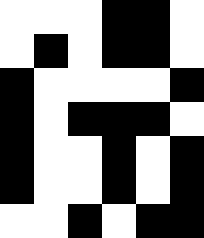[["white", "white", "white", "black", "black", "white"], ["white", "black", "white", "black", "black", "white"], ["black", "white", "white", "white", "white", "black"], ["black", "white", "black", "black", "black", "white"], ["black", "white", "white", "black", "white", "black"], ["black", "white", "white", "black", "white", "black"], ["white", "white", "black", "white", "black", "black"]]